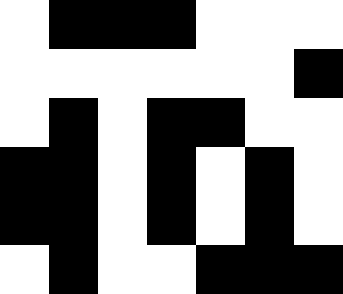[["white", "black", "black", "black", "white", "white", "white"], ["white", "white", "white", "white", "white", "white", "black"], ["white", "black", "white", "black", "black", "white", "white"], ["black", "black", "white", "black", "white", "black", "white"], ["black", "black", "white", "black", "white", "black", "white"], ["white", "black", "white", "white", "black", "black", "black"]]